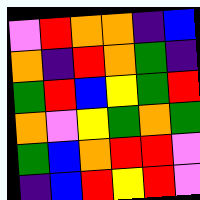[["violet", "red", "orange", "orange", "indigo", "blue"], ["orange", "indigo", "red", "orange", "green", "indigo"], ["green", "red", "blue", "yellow", "green", "red"], ["orange", "violet", "yellow", "green", "orange", "green"], ["green", "blue", "orange", "red", "red", "violet"], ["indigo", "blue", "red", "yellow", "red", "violet"]]